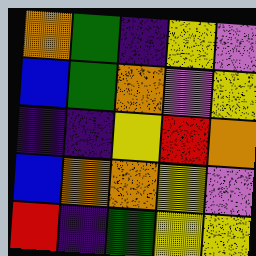[["orange", "green", "indigo", "yellow", "violet"], ["blue", "green", "orange", "violet", "yellow"], ["indigo", "indigo", "yellow", "red", "orange"], ["blue", "orange", "orange", "yellow", "violet"], ["red", "indigo", "green", "yellow", "yellow"]]